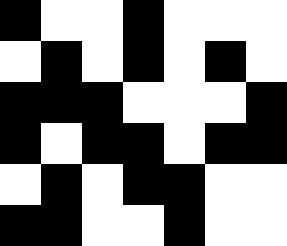[["black", "white", "white", "black", "white", "white", "white"], ["white", "black", "white", "black", "white", "black", "white"], ["black", "black", "black", "white", "white", "white", "black"], ["black", "white", "black", "black", "white", "black", "black"], ["white", "black", "white", "black", "black", "white", "white"], ["black", "black", "white", "white", "black", "white", "white"]]